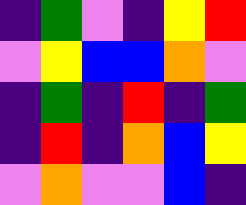[["indigo", "green", "violet", "indigo", "yellow", "red"], ["violet", "yellow", "blue", "blue", "orange", "violet"], ["indigo", "green", "indigo", "red", "indigo", "green"], ["indigo", "red", "indigo", "orange", "blue", "yellow"], ["violet", "orange", "violet", "violet", "blue", "indigo"]]